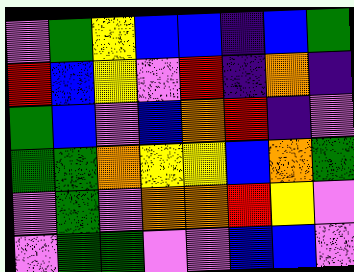[["violet", "green", "yellow", "blue", "blue", "indigo", "blue", "green"], ["red", "blue", "yellow", "violet", "red", "indigo", "orange", "indigo"], ["green", "blue", "violet", "blue", "orange", "red", "indigo", "violet"], ["green", "green", "orange", "yellow", "yellow", "blue", "orange", "green"], ["violet", "green", "violet", "orange", "orange", "red", "yellow", "violet"], ["violet", "green", "green", "violet", "violet", "blue", "blue", "violet"]]